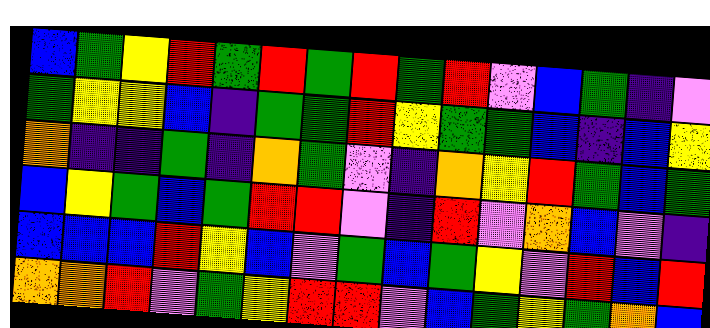[["blue", "green", "yellow", "red", "green", "red", "green", "red", "green", "red", "violet", "blue", "green", "indigo", "violet"], ["green", "yellow", "yellow", "blue", "indigo", "green", "green", "red", "yellow", "green", "green", "blue", "indigo", "blue", "yellow"], ["orange", "indigo", "indigo", "green", "indigo", "orange", "green", "violet", "indigo", "orange", "yellow", "red", "green", "blue", "green"], ["blue", "yellow", "green", "blue", "green", "red", "red", "violet", "indigo", "red", "violet", "orange", "blue", "violet", "indigo"], ["blue", "blue", "blue", "red", "yellow", "blue", "violet", "green", "blue", "green", "yellow", "violet", "red", "blue", "red"], ["orange", "orange", "red", "violet", "green", "yellow", "red", "red", "violet", "blue", "green", "yellow", "green", "orange", "blue"]]